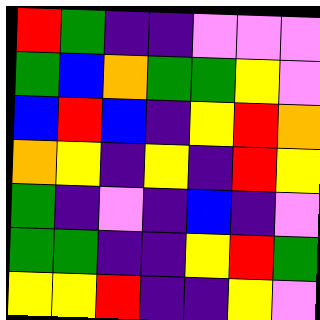[["red", "green", "indigo", "indigo", "violet", "violet", "violet"], ["green", "blue", "orange", "green", "green", "yellow", "violet"], ["blue", "red", "blue", "indigo", "yellow", "red", "orange"], ["orange", "yellow", "indigo", "yellow", "indigo", "red", "yellow"], ["green", "indigo", "violet", "indigo", "blue", "indigo", "violet"], ["green", "green", "indigo", "indigo", "yellow", "red", "green"], ["yellow", "yellow", "red", "indigo", "indigo", "yellow", "violet"]]